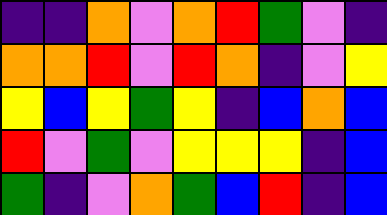[["indigo", "indigo", "orange", "violet", "orange", "red", "green", "violet", "indigo"], ["orange", "orange", "red", "violet", "red", "orange", "indigo", "violet", "yellow"], ["yellow", "blue", "yellow", "green", "yellow", "indigo", "blue", "orange", "blue"], ["red", "violet", "green", "violet", "yellow", "yellow", "yellow", "indigo", "blue"], ["green", "indigo", "violet", "orange", "green", "blue", "red", "indigo", "blue"]]